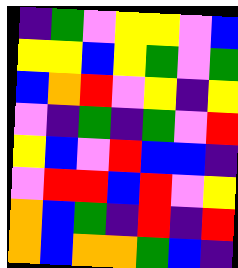[["indigo", "green", "violet", "yellow", "yellow", "violet", "blue"], ["yellow", "yellow", "blue", "yellow", "green", "violet", "green"], ["blue", "orange", "red", "violet", "yellow", "indigo", "yellow"], ["violet", "indigo", "green", "indigo", "green", "violet", "red"], ["yellow", "blue", "violet", "red", "blue", "blue", "indigo"], ["violet", "red", "red", "blue", "red", "violet", "yellow"], ["orange", "blue", "green", "indigo", "red", "indigo", "red"], ["orange", "blue", "orange", "orange", "green", "blue", "indigo"]]